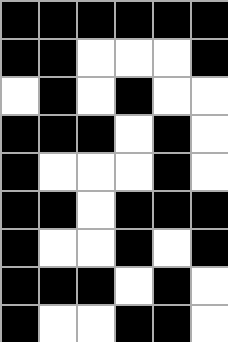[["black", "black", "black", "black", "black", "black"], ["black", "black", "white", "white", "white", "black"], ["white", "black", "white", "black", "white", "white"], ["black", "black", "black", "white", "black", "white"], ["black", "white", "white", "white", "black", "white"], ["black", "black", "white", "black", "black", "black"], ["black", "white", "white", "black", "white", "black"], ["black", "black", "black", "white", "black", "white"], ["black", "white", "white", "black", "black", "white"]]